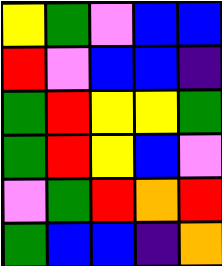[["yellow", "green", "violet", "blue", "blue"], ["red", "violet", "blue", "blue", "indigo"], ["green", "red", "yellow", "yellow", "green"], ["green", "red", "yellow", "blue", "violet"], ["violet", "green", "red", "orange", "red"], ["green", "blue", "blue", "indigo", "orange"]]